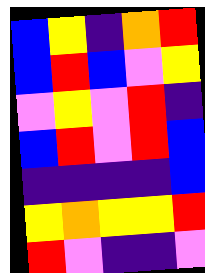[["blue", "yellow", "indigo", "orange", "red"], ["blue", "red", "blue", "violet", "yellow"], ["violet", "yellow", "violet", "red", "indigo"], ["blue", "red", "violet", "red", "blue"], ["indigo", "indigo", "indigo", "indigo", "blue"], ["yellow", "orange", "yellow", "yellow", "red"], ["red", "violet", "indigo", "indigo", "violet"]]